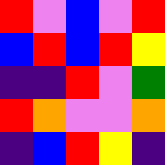[["red", "violet", "blue", "violet", "red"], ["blue", "red", "blue", "red", "yellow"], ["indigo", "indigo", "red", "violet", "green"], ["red", "orange", "violet", "violet", "orange"], ["indigo", "blue", "red", "yellow", "indigo"]]